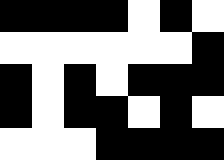[["black", "black", "black", "black", "white", "black", "white"], ["white", "white", "white", "white", "white", "white", "black"], ["black", "white", "black", "white", "black", "black", "black"], ["black", "white", "black", "black", "white", "black", "white"], ["white", "white", "white", "black", "black", "black", "black"]]